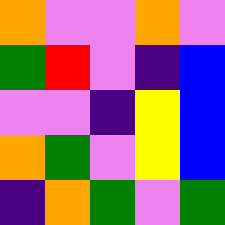[["orange", "violet", "violet", "orange", "violet"], ["green", "red", "violet", "indigo", "blue"], ["violet", "violet", "indigo", "yellow", "blue"], ["orange", "green", "violet", "yellow", "blue"], ["indigo", "orange", "green", "violet", "green"]]